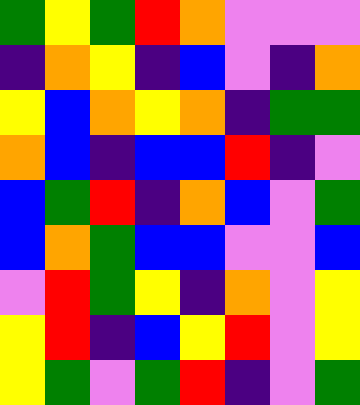[["green", "yellow", "green", "red", "orange", "violet", "violet", "violet"], ["indigo", "orange", "yellow", "indigo", "blue", "violet", "indigo", "orange"], ["yellow", "blue", "orange", "yellow", "orange", "indigo", "green", "green"], ["orange", "blue", "indigo", "blue", "blue", "red", "indigo", "violet"], ["blue", "green", "red", "indigo", "orange", "blue", "violet", "green"], ["blue", "orange", "green", "blue", "blue", "violet", "violet", "blue"], ["violet", "red", "green", "yellow", "indigo", "orange", "violet", "yellow"], ["yellow", "red", "indigo", "blue", "yellow", "red", "violet", "yellow"], ["yellow", "green", "violet", "green", "red", "indigo", "violet", "green"]]